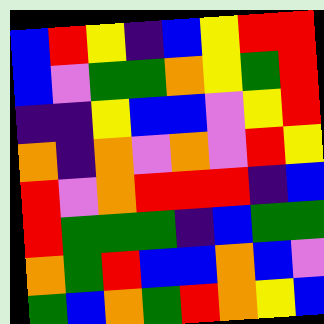[["blue", "red", "yellow", "indigo", "blue", "yellow", "red", "red"], ["blue", "violet", "green", "green", "orange", "yellow", "green", "red"], ["indigo", "indigo", "yellow", "blue", "blue", "violet", "yellow", "red"], ["orange", "indigo", "orange", "violet", "orange", "violet", "red", "yellow"], ["red", "violet", "orange", "red", "red", "red", "indigo", "blue"], ["red", "green", "green", "green", "indigo", "blue", "green", "green"], ["orange", "green", "red", "blue", "blue", "orange", "blue", "violet"], ["green", "blue", "orange", "green", "red", "orange", "yellow", "blue"]]